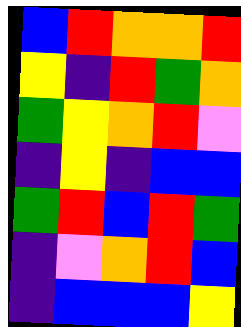[["blue", "red", "orange", "orange", "red"], ["yellow", "indigo", "red", "green", "orange"], ["green", "yellow", "orange", "red", "violet"], ["indigo", "yellow", "indigo", "blue", "blue"], ["green", "red", "blue", "red", "green"], ["indigo", "violet", "orange", "red", "blue"], ["indigo", "blue", "blue", "blue", "yellow"]]